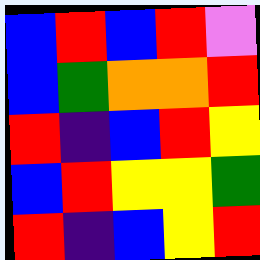[["blue", "red", "blue", "red", "violet"], ["blue", "green", "orange", "orange", "red"], ["red", "indigo", "blue", "red", "yellow"], ["blue", "red", "yellow", "yellow", "green"], ["red", "indigo", "blue", "yellow", "red"]]